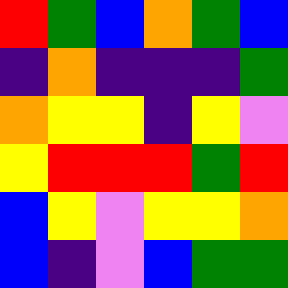[["red", "green", "blue", "orange", "green", "blue"], ["indigo", "orange", "indigo", "indigo", "indigo", "green"], ["orange", "yellow", "yellow", "indigo", "yellow", "violet"], ["yellow", "red", "red", "red", "green", "red"], ["blue", "yellow", "violet", "yellow", "yellow", "orange"], ["blue", "indigo", "violet", "blue", "green", "green"]]